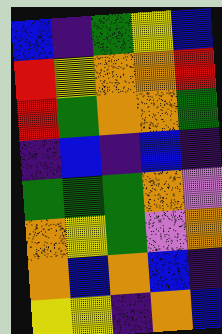[["blue", "indigo", "green", "yellow", "blue"], ["red", "yellow", "orange", "orange", "red"], ["red", "green", "orange", "orange", "green"], ["indigo", "blue", "indigo", "blue", "indigo"], ["green", "green", "green", "orange", "violet"], ["orange", "yellow", "green", "violet", "orange"], ["orange", "blue", "orange", "blue", "indigo"], ["yellow", "yellow", "indigo", "orange", "blue"]]